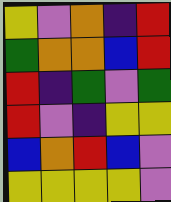[["yellow", "violet", "orange", "indigo", "red"], ["green", "orange", "orange", "blue", "red"], ["red", "indigo", "green", "violet", "green"], ["red", "violet", "indigo", "yellow", "yellow"], ["blue", "orange", "red", "blue", "violet"], ["yellow", "yellow", "yellow", "yellow", "violet"]]